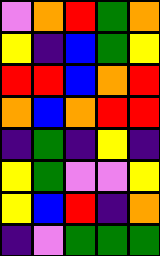[["violet", "orange", "red", "green", "orange"], ["yellow", "indigo", "blue", "green", "yellow"], ["red", "red", "blue", "orange", "red"], ["orange", "blue", "orange", "red", "red"], ["indigo", "green", "indigo", "yellow", "indigo"], ["yellow", "green", "violet", "violet", "yellow"], ["yellow", "blue", "red", "indigo", "orange"], ["indigo", "violet", "green", "green", "green"]]